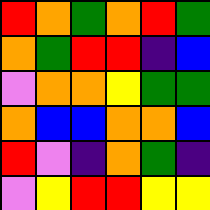[["red", "orange", "green", "orange", "red", "green"], ["orange", "green", "red", "red", "indigo", "blue"], ["violet", "orange", "orange", "yellow", "green", "green"], ["orange", "blue", "blue", "orange", "orange", "blue"], ["red", "violet", "indigo", "orange", "green", "indigo"], ["violet", "yellow", "red", "red", "yellow", "yellow"]]